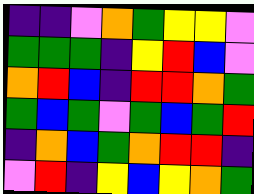[["indigo", "indigo", "violet", "orange", "green", "yellow", "yellow", "violet"], ["green", "green", "green", "indigo", "yellow", "red", "blue", "violet"], ["orange", "red", "blue", "indigo", "red", "red", "orange", "green"], ["green", "blue", "green", "violet", "green", "blue", "green", "red"], ["indigo", "orange", "blue", "green", "orange", "red", "red", "indigo"], ["violet", "red", "indigo", "yellow", "blue", "yellow", "orange", "green"]]